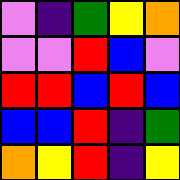[["violet", "indigo", "green", "yellow", "orange"], ["violet", "violet", "red", "blue", "violet"], ["red", "red", "blue", "red", "blue"], ["blue", "blue", "red", "indigo", "green"], ["orange", "yellow", "red", "indigo", "yellow"]]